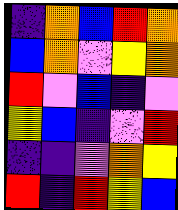[["indigo", "orange", "blue", "red", "orange"], ["blue", "orange", "violet", "yellow", "orange"], ["red", "violet", "blue", "indigo", "violet"], ["yellow", "blue", "indigo", "violet", "red"], ["indigo", "indigo", "violet", "orange", "yellow"], ["red", "indigo", "red", "yellow", "blue"]]